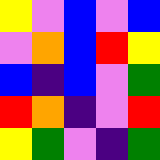[["yellow", "violet", "blue", "violet", "blue"], ["violet", "orange", "blue", "red", "yellow"], ["blue", "indigo", "blue", "violet", "green"], ["red", "orange", "indigo", "violet", "red"], ["yellow", "green", "violet", "indigo", "green"]]